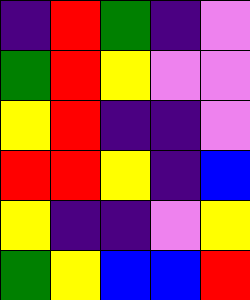[["indigo", "red", "green", "indigo", "violet"], ["green", "red", "yellow", "violet", "violet"], ["yellow", "red", "indigo", "indigo", "violet"], ["red", "red", "yellow", "indigo", "blue"], ["yellow", "indigo", "indigo", "violet", "yellow"], ["green", "yellow", "blue", "blue", "red"]]